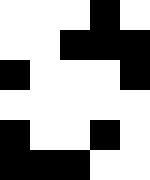[["white", "white", "white", "black", "white"], ["white", "white", "black", "black", "black"], ["black", "white", "white", "white", "black"], ["white", "white", "white", "white", "white"], ["black", "white", "white", "black", "white"], ["black", "black", "black", "white", "white"]]